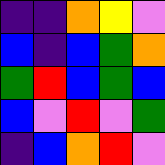[["indigo", "indigo", "orange", "yellow", "violet"], ["blue", "indigo", "blue", "green", "orange"], ["green", "red", "blue", "green", "blue"], ["blue", "violet", "red", "violet", "green"], ["indigo", "blue", "orange", "red", "violet"]]